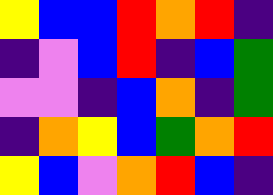[["yellow", "blue", "blue", "red", "orange", "red", "indigo"], ["indigo", "violet", "blue", "red", "indigo", "blue", "green"], ["violet", "violet", "indigo", "blue", "orange", "indigo", "green"], ["indigo", "orange", "yellow", "blue", "green", "orange", "red"], ["yellow", "blue", "violet", "orange", "red", "blue", "indigo"]]